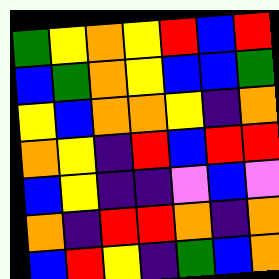[["green", "yellow", "orange", "yellow", "red", "blue", "red"], ["blue", "green", "orange", "yellow", "blue", "blue", "green"], ["yellow", "blue", "orange", "orange", "yellow", "indigo", "orange"], ["orange", "yellow", "indigo", "red", "blue", "red", "red"], ["blue", "yellow", "indigo", "indigo", "violet", "blue", "violet"], ["orange", "indigo", "red", "red", "orange", "indigo", "orange"], ["blue", "red", "yellow", "indigo", "green", "blue", "orange"]]